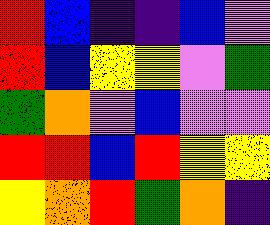[["red", "blue", "indigo", "indigo", "blue", "violet"], ["red", "blue", "yellow", "yellow", "violet", "green"], ["green", "orange", "violet", "blue", "violet", "violet"], ["red", "red", "blue", "red", "yellow", "yellow"], ["yellow", "orange", "red", "green", "orange", "indigo"]]